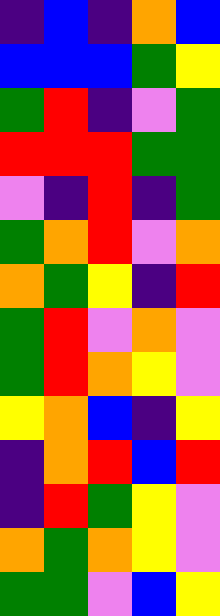[["indigo", "blue", "indigo", "orange", "blue"], ["blue", "blue", "blue", "green", "yellow"], ["green", "red", "indigo", "violet", "green"], ["red", "red", "red", "green", "green"], ["violet", "indigo", "red", "indigo", "green"], ["green", "orange", "red", "violet", "orange"], ["orange", "green", "yellow", "indigo", "red"], ["green", "red", "violet", "orange", "violet"], ["green", "red", "orange", "yellow", "violet"], ["yellow", "orange", "blue", "indigo", "yellow"], ["indigo", "orange", "red", "blue", "red"], ["indigo", "red", "green", "yellow", "violet"], ["orange", "green", "orange", "yellow", "violet"], ["green", "green", "violet", "blue", "yellow"]]